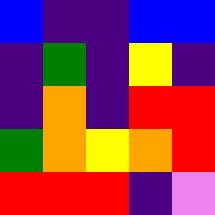[["blue", "indigo", "indigo", "blue", "blue"], ["indigo", "green", "indigo", "yellow", "indigo"], ["indigo", "orange", "indigo", "red", "red"], ["green", "orange", "yellow", "orange", "red"], ["red", "red", "red", "indigo", "violet"]]